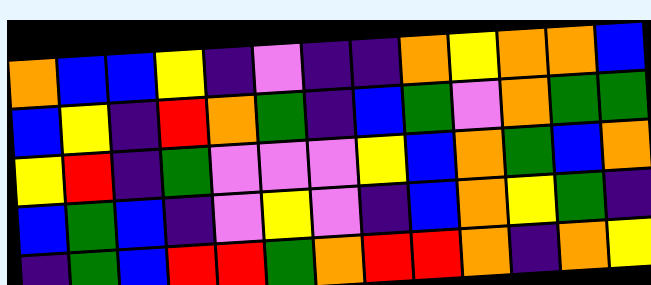[["orange", "blue", "blue", "yellow", "indigo", "violet", "indigo", "indigo", "orange", "yellow", "orange", "orange", "blue"], ["blue", "yellow", "indigo", "red", "orange", "green", "indigo", "blue", "green", "violet", "orange", "green", "green"], ["yellow", "red", "indigo", "green", "violet", "violet", "violet", "yellow", "blue", "orange", "green", "blue", "orange"], ["blue", "green", "blue", "indigo", "violet", "yellow", "violet", "indigo", "blue", "orange", "yellow", "green", "indigo"], ["indigo", "green", "blue", "red", "red", "green", "orange", "red", "red", "orange", "indigo", "orange", "yellow"]]